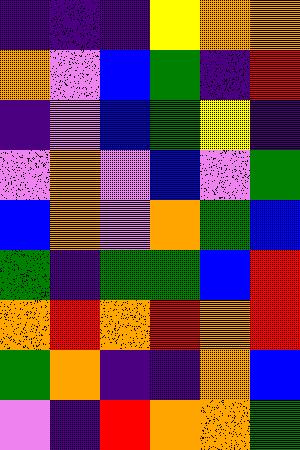[["indigo", "indigo", "indigo", "yellow", "orange", "orange"], ["orange", "violet", "blue", "green", "indigo", "red"], ["indigo", "violet", "blue", "green", "yellow", "indigo"], ["violet", "orange", "violet", "blue", "violet", "green"], ["blue", "orange", "violet", "orange", "green", "blue"], ["green", "indigo", "green", "green", "blue", "red"], ["orange", "red", "orange", "red", "orange", "red"], ["green", "orange", "indigo", "indigo", "orange", "blue"], ["violet", "indigo", "red", "orange", "orange", "green"]]